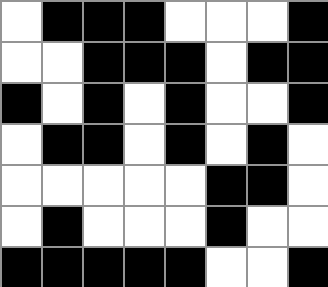[["white", "black", "black", "black", "white", "white", "white", "black"], ["white", "white", "black", "black", "black", "white", "black", "black"], ["black", "white", "black", "white", "black", "white", "white", "black"], ["white", "black", "black", "white", "black", "white", "black", "white"], ["white", "white", "white", "white", "white", "black", "black", "white"], ["white", "black", "white", "white", "white", "black", "white", "white"], ["black", "black", "black", "black", "black", "white", "white", "black"]]